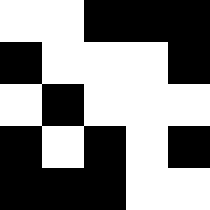[["white", "white", "black", "black", "black"], ["black", "white", "white", "white", "black"], ["white", "black", "white", "white", "white"], ["black", "white", "black", "white", "black"], ["black", "black", "black", "white", "white"]]